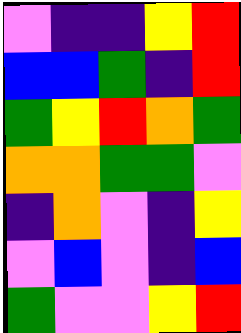[["violet", "indigo", "indigo", "yellow", "red"], ["blue", "blue", "green", "indigo", "red"], ["green", "yellow", "red", "orange", "green"], ["orange", "orange", "green", "green", "violet"], ["indigo", "orange", "violet", "indigo", "yellow"], ["violet", "blue", "violet", "indigo", "blue"], ["green", "violet", "violet", "yellow", "red"]]